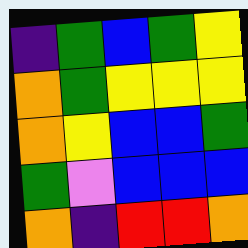[["indigo", "green", "blue", "green", "yellow"], ["orange", "green", "yellow", "yellow", "yellow"], ["orange", "yellow", "blue", "blue", "green"], ["green", "violet", "blue", "blue", "blue"], ["orange", "indigo", "red", "red", "orange"]]